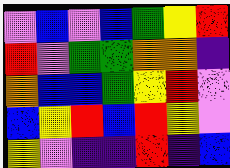[["violet", "blue", "violet", "blue", "green", "yellow", "red"], ["red", "violet", "green", "green", "orange", "orange", "indigo"], ["orange", "blue", "blue", "green", "yellow", "red", "violet"], ["blue", "yellow", "red", "blue", "red", "yellow", "violet"], ["yellow", "violet", "indigo", "indigo", "red", "indigo", "blue"]]